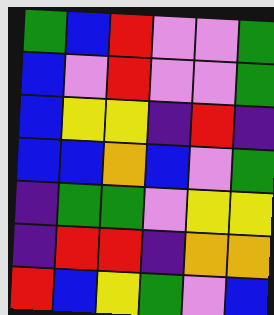[["green", "blue", "red", "violet", "violet", "green"], ["blue", "violet", "red", "violet", "violet", "green"], ["blue", "yellow", "yellow", "indigo", "red", "indigo"], ["blue", "blue", "orange", "blue", "violet", "green"], ["indigo", "green", "green", "violet", "yellow", "yellow"], ["indigo", "red", "red", "indigo", "orange", "orange"], ["red", "blue", "yellow", "green", "violet", "blue"]]